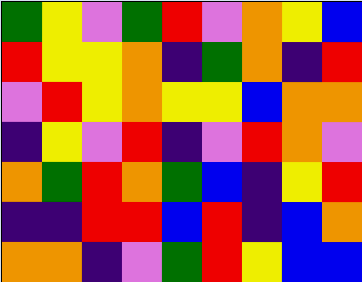[["green", "yellow", "violet", "green", "red", "violet", "orange", "yellow", "blue"], ["red", "yellow", "yellow", "orange", "indigo", "green", "orange", "indigo", "red"], ["violet", "red", "yellow", "orange", "yellow", "yellow", "blue", "orange", "orange"], ["indigo", "yellow", "violet", "red", "indigo", "violet", "red", "orange", "violet"], ["orange", "green", "red", "orange", "green", "blue", "indigo", "yellow", "red"], ["indigo", "indigo", "red", "red", "blue", "red", "indigo", "blue", "orange"], ["orange", "orange", "indigo", "violet", "green", "red", "yellow", "blue", "blue"]]